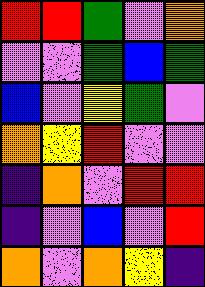[["red", "red", "green", "violet", "orange"], ["violet", "violet", "green", "blue", "green"], ["blue", "violet", "yellow", "green", "violet"], ["orange", "yellow", "red", "violet", "violet"], ["indigo", "orange", "violet", "red", "red"], ["indigo", "violet", "blue", "violet", "red"], ["orange", "violet", "orange", "yellow", "indigo"]]